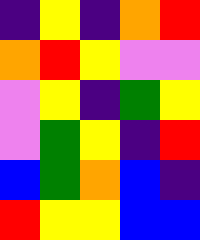[["indigo", "yellow", "indigo", "orange", "red"], ["orange", "red", "yellow", "violet", "violet"], ["violet", "yellow", "indigo", "green", "yellow"], ["violet", "green", "yellow", "indigo", "red"], ["blue", "green", "orange", "blue", "indigo"], ["red", "yellow", "yellow", "blue", "blue"]]